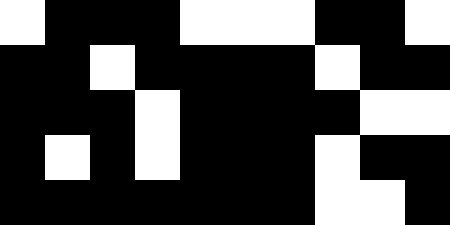[["white", "black", "black", "black", "white", "white", "white", "black", "black", "white"], ["black", "black", "white", "black", "black", "black", "black", "white", "black", "black"], ["black", "black", "black", "white", "black", "black", "black", "black", "white", "white"], ["black", "white", "black", "white", "black", "black", "black", "white", "black", "black"], ["black", "black", "black", "black", "black", "black", "black", "white", "white", "black"]]